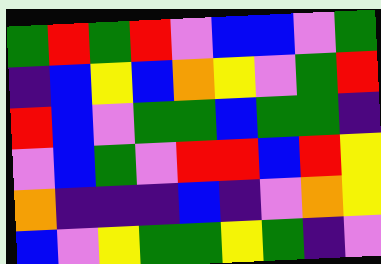[["green", "red", "green", "red", "violet", "blue", "blue", "violet", "green"], ["indigo", "blue", "yellow", "blue", "orange", "yellow", "violet", "green", "red"], ["red", "blue", "violet", "green", "green", "blue", "green", "green", "indigo"], ["violet", "blue", "green", "violet", "red", "red", "blue", "red", "yellow"], ["orange", "indigo", "indigo", "indigo", "blue", "indigo", "violet", "orange", "yellow"], ["blue", "violet", "yellow", "green", "green", "yellow", "green", "indigo", "violet"]]